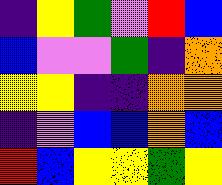[["indigo", "yellow", "green", "violet", "red", "blue"], ["blue", "violet", "violet", "green", "indigo", "orange"], ["yellow", "yellow", "indigo", "indigo", "orange", "orange"], ["indigo", "violet", "blue", "blue", "orange", "blue"], ["red", "blue", "yellow", "yellow", "green", "yellow"]]